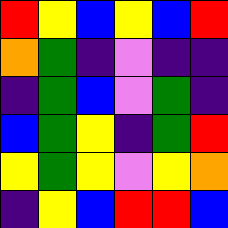[["red", "yellow", "blue", "yellow", "blue", "red"], ["orange", "green", "indigo", "violet", "indigo", "indigo"], ["indigo", "green", "blue", "violet", "green", "indigo"], ["blue", "green", "yellow", "indigo", "green", "red"], ["yellow", "green", "yellow", "violet", "yellow", "orange"], ["indigo", "yellow", "blue", "red", "red", "blue"]]